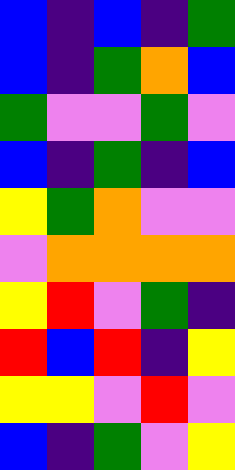[["blue", "indigo", "blue", "indigo", "green"], ["blue", "indigo", "green", "orange", "blue"], ["green", "violet", "violet", "green", "violet"], ["blue", "indigo", "green", "indigo", "blue"], ["yellow", "green", "orange", "violet", "violet"], ["violet", "orange", "orange", "orange", "orange"], ["yellow", "red", "violet", "green", "indigo"], ["red", "blue", "red", "indigo", "yellow"], ["yellow", "yellow", "violet", "red", "violet"], ["blue", "indigo", "green", "violet", "yellow"]]